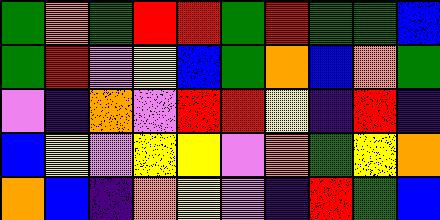[["green", "orange", "green", "red", "red", "green", "red", "green", "green", "blue"], ["green", "red", "violet", "yellow", "blue", "green", "orange", "blue", "orange", "green"], ["violet", "indigo", "orange", "violet", "red", "red", "yellow", "indigo", "red", "indigo"], ["blue", "yellow", "violet", "yellow", "yellow", "violet", "orange", "green", "yellow", "orange"], ["orange", "blue", "indigo", "orange", "yellow", "violet", "indigo", "red", "green", "blue"]]